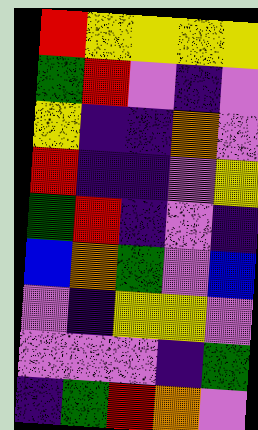[["red", "yellow", "yellow", "yellow", "yellow"], ["green", "red", "violet", "indigo", "violet"], ["yellow", "indigo", "indigo", "orange", "violet"], ["red", "indigo", "indigo", "violet", "yellow"], ["green", "red", "indigo", "violet", "indigo"], ["blue", "orange", "green", "violet", "blue"], ["violet", "indigo", "yellow", "yellow", "violet"], ["violet", "violet", "violet", "indigo", "green"], ["indigo", "green", "red", "orange", "violet"]]